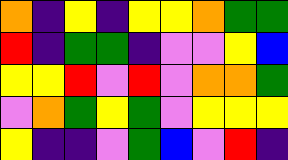[["orange", "indigo", "yellow", "indigo", "yellow", "yellow", "orange", "green", "green"], ["red", "indigo", "green", "green", "indigo", "violet", "violet", "yellow", "blue"], ["yellow", "yellow", "red", "violet", "red", "violet", "orange", "orange", "green"], ["violet", "orange", "green", "yellow", "green", "violet", "yellow", "yellow", "yellow"], ["yellow", "indigo", "indigo", "violet", "green", "blue", "violet", "red", "indigo"]]